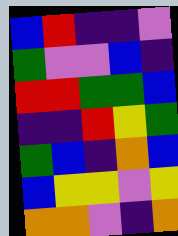[["blue", "red", "indigo", "indigo", "violet"], ["green", "violet", "violet", "blue", "indigo"], ["red", "red", "green", "green", "blue"], ["indigo", "indigo", "red", "yellow", "green"], ["green", "blue", "indigo", "orange", "blue"], ["blue", "yellow", "yellow", "violet", "yellow"], ["orange", "orange", "violet", "indigo", "orange"]]